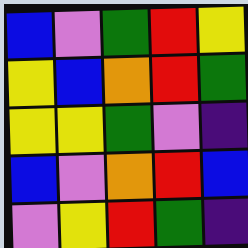[["blue", "violet", "green", "red", "yellow"], ["yellow", "blue", "orange", "red", "green"], ["yellow", "yellow", "green", "violet", "indigo"], ["blue", "violet", "orange", "red", "blue"], ["violet", "yellow", "red", "green", "indigo"]]